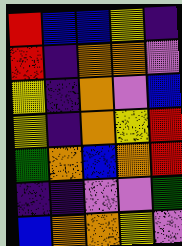[["red", "blue", "blue", "yellow", "indigo"], ["red", "indigo", "orange", "orange", "violet"], ["yellow", "indigo", "orange", "violet", "blue"], ["yellow", "indigo", "orange", "yellow", "red"], ["green", "orange", "blue", "orange", "red"], ["indigo", "indigo", "violet", "violet", "green"], ["blue", "orange", "orange", "yellow", "violet"]]